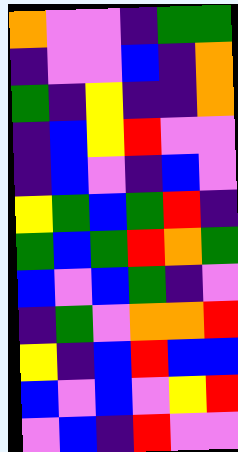[["orange", "violet", "violet", "indigo", "green", "green"], ["indigo", "violet", "violet", "blue", "indigo", "orange"], ["green", "indigo", "yellow", "indigo", "indigo", "orange"], ["indigo", "blue", "yellow", "red", "violet", "violet"], ["indigo", "blue", "violet", "indigo", "blue", "violet"], ["yellow", "green", "blue", "green", "red", "indigo"], ["green", "blue", "green", "red", "orange", "green"], ["blue", "violet", "blue", "green", "indigo", "violet"], ["indigo", "green", "violet", "orange", "orange", "red"], ["yellow", "indigo", "blue", "red", "blue", "blue"], ["blue", "violet", "blue", "violet", "yellow", "red"], ["violet", "blue", "indigo", "red", "violet", "violet"]]